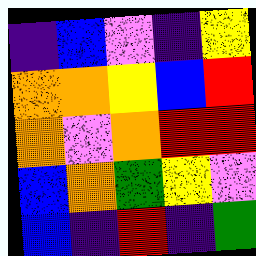[["indigo", "blue", "violet", "indigo", "yellow"], ["orange", "orange", "yellow", "blue", "red"], ["orange", "violet", "orange", "red", "red"], ["blue", "orange", "green", "yellow", "violet"], ["blue", "indigo", "red", "indigo", "green"]]